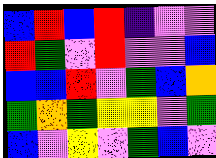[["blue", "red", "blue", "red", "indigo", "violet", "violet"], ["red", "green", "violet", "red", "violet", "violet", "blue"], ["blue", "blue", "red", "violet", "green", "blue", "orange"], ["green", "orange", "green", "yellow", "yellow", "violet", "green"], ["blue", "violet", "yellow", "violet", "green", "blue", "violet"]]